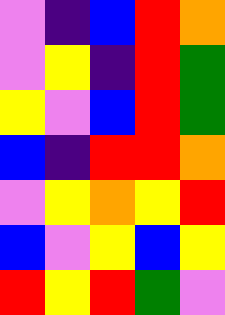[["violet", "indigo", "blue", "red", "orange"], ["violet", "yellow", "indigo", "red", "green"], ["yellow", "violet", "blue", "red", "green"], ["blue", "indigo", "red", "red", "orange"], ["violet", "yellow", "orange", "yellow", "red"], ["blue", "violet", "yellow", "blue", "yellow"], ["red", "yellow", "red", "green", "violet"]]